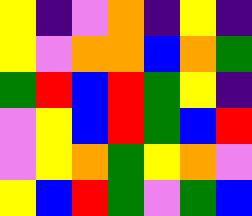[["yellow", "indigo", "violet", "orange", "indigo", "yellow", "indigo"], ["yellow", "violet", "orange", "orange", "blue", "orange", "green"], ["green", "red", "blue", "red", "green", "yellow", "indigo"], ["violet", "yellow", "blue", "red", "green", "blue", "red"], ["violet", "yellow", "orange", "green", "yellow", "orange", "violet"], ["yellow", "blue", "red", "green", "violet", "green", "blue"]]